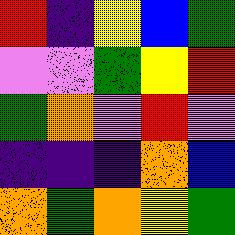[["red", "indigo", "yellow", "blue", "green"], ["violet", "violet", "green", "yellow", "red"], ["green", "orange", "violet", "red", "violet"], ["indigo", "indigo", "indigo", "orange", "blue"], ["orange", "green", "orange", "yellow", "green"]]